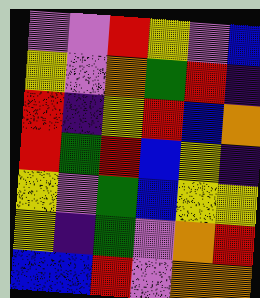[["violet", "violet", "red", "yellow", "violet", "blue"], ["yellow", "violet", "orange", "green", "red", "indigo"], ["red", "indigo", "yellow", "red", "blue", "orange"], ["red", "green", "red", "blue", "yellow", "indigo"], ["yellow", "violet", "green", "blue", "yellow", "yellow"], ["yellow", "indigo", "green", "violet", "orange", "red"], ["blue", "blue", "red", "violet", "orange", "orange"]]